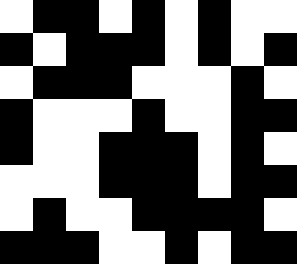[["white", "black", "black", "white", "black", "white", "black", "white", "white"], ["black", "white", "black", "black", "black", "white", "black", "white", "black"], ["white", "black", "black", "black", "white", "white", "white", "black", "white"], ["black", "white", "white", "white", "black", "white", "white", "black", "black"], ["black", "white", "white", "black", "black", "black", "white", "black", "white"], ["white", "white", "white", "black", "black", "black", "white", "black", "black"], ["white", "black", "white", "white", "black", "black", "black", "black", "white"], ["black", "black", "black", "white", "white", "black", "white", "black", "black"]]